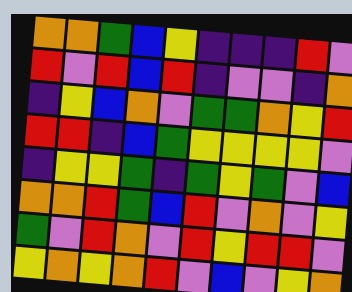[["orange", "orange", "green", "blue", "yellow", "indigo", "indigo", "indigo", "red", "violet"], ["red", "violet", "red", "blue", "red", "indigo", "violet", "violet", "indigo", "orange"], ["indigo", "yellow", "blue", "orange", "violet", "green", "green", "orange", "yellow", "red"], ["red", "red", "indigo", "blue", "green", "yellow", "yellow", "yellow", "yellow", "violet"], ["indigo", "yellow", "yellow", "green", "indigo", "green", "yellow", "green", "violet", "blue"], ["orange", "orange", "red", "green", "blue", "red", "violet", "orange", "violet", "yellow"], ["green", "violet", "red", "orange", "violet", "red", "yellow", "red", "red", "violet"], ["yellow", "orange", "yellow", "orange", "red", "violet", "blue", "violet", "yellow", "orange"]]